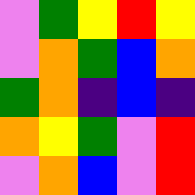[["violet", "green", "yellow", "red", "yellow"], ["violet", "orange", "green", "blue", "orange"], ["green", "orange", "indigo", "blue", "indigo"], ["orange", "yellow", "green", "violet", "red"], ["violet", "orange", "blue", "violet", "red"]]